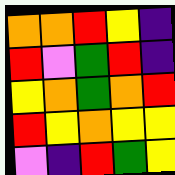[["orange", "orange", "red", "yellow", "indigo"], ["red", "violet", "green", "red", "indigo"], ["yellow", "orange", "green", "orange", "red"], ["red", "yellow", "orange", "yellow", "yellow"], ["violet", "indigo", "red", "green", "yellow"]]